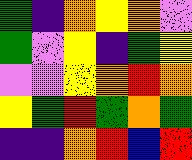[["green", "indigo", "orange", "yellow", "orange", "violet"], ["green", "violet", "yellow", "indigo", "green", "yellow"], ["violet", "violet", "yellow", "orange", "red", "orange"], ["yellow", "green", "red", "green", "orange", "green"], ["indigo", "indigo", "orange", "red", "blue", "red"]]